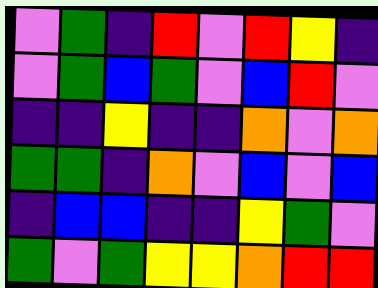[["violet", "green", "indigo", "red", "violet", "red", "yellow", "indigo"], ["violet", "green", "blue", "green", "violet", "blue", "red", "violet"], ["indigo", "indigo", "yellow", "indigo", "indigo", "orange", "violet", "orange"], ["green", "green", "indigo", "orange", "violet", "blue", "violet", "blue"], ["indigo", "blue", "blue", "indigo", "indigo", "yellow", "green", "violet"], ["green", "violet", "green", "yellow", "yellow", "orange", "red", "red"]]